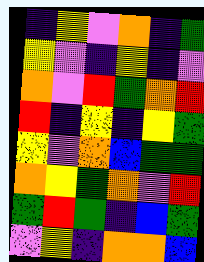[["indigo", "yellow", "violet", "orange", "indigo", "green"], ["yellow", "violet", "indigo", "yellow", "indigo", "violet"], ["orange", "violet", "red", "green", "orange", "red"], ["red", "indigo", "yellow", "indigo", "yellow", "green"], ["yellow", "violet", "orange", "blue", "green", "green"], ["orange", "yellow", "green", "orange", "violet", "red"], ["green", "red", "green", "indigo", "blue", "green"], ["violet", "yellow", "indigo", "orange", "orange", "blue"]]